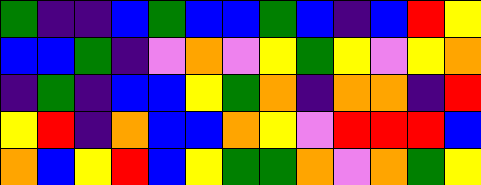[["green", "indigo", "indigo", "blue", "green", "blue", "blue", "green", "blue", "indigo", "blue", "red", "yellow"], ["blue", "blue", "green", "indigo", "violet", "orange", "violet", "yellow", "green", "yellow", "violet", "yellow", "orange"], ["indigo", "green", "indigo", "blue", "blue", "yellow", "green", "orange", "indigo", "orange", "orange", "indigo", "red"], ["yellow", "red", "indigo", "orange", "blue", "blue", "orange", "yellow", "violet", "red", "red", "red", "blue"], ["orange", "blue", "yellow", "red", "blue", "yellow", "green", "green", "orange", "violet", "orange", "green", "yellow"]]